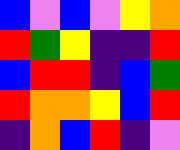[["blue", "violet", "blue", "violet", "yellow", "orange"], ["red", "green", "yellow", "indigo", "indigo", "red"], ["blue", "red", "red", "indigo", "blue", "green"], ["red", "orange", "orange", "yellow", "blue", "red"], ["indigo", "orange", "blue", "red", "indigo", "violet"]]